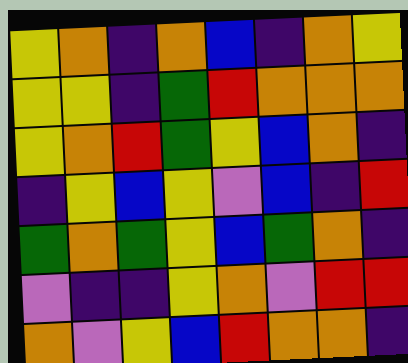[["yellow", "orange", "indigo", "orange", "blue", "indigo", "orange", "yellow"], ["yellow", "yellow", "indigo", "green", "red", "orange", "orange", "orange"], ["yellow", "orange", "red", "green", "yellow", "blue", "orange", "indigo"], ["indigo", "yellow", "blue", "yellow", "violet", "blue", "indigo", "red"], ["green", "orange", "green", "yellow", "blue", "green", "orange", "indigo"], ["violet", "indigo", "indigo", "yellow", "orange", "violet", "red", "red"], ["orange", "violet", "yellow", "blue", "red", "orange", "orange", "indigo"]]